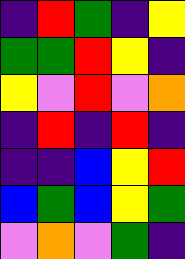[["indigo", "red", "green", "indigo", "yellow"], ["green", "green", "red", "yellow", "indigo"], ["yellow", "violet", "red", "violet", "orange"], ["indigo", "red", "indigo", "red", "indigo"], ["indigo", "indigo", "blue", "yellow", "red"], ["blue", "green", "blue", "yellow", "green"], ["violet", "orange", "violet", "green", "indigo"]]